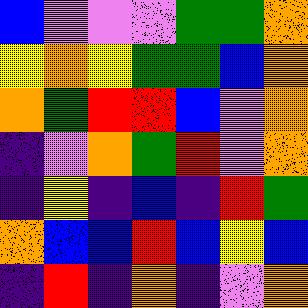[["blue", "violet", "violet", "violet", "green", "green", "orange"], ["yellow", "orange", "yellow", "green", "green", "blue", "orange"], ["orange", "green", "red", "red", "blue", "violet", "orange"], ["indigo", "violet", "orange", "green", "red", "violet", "orange"], ["indigo", "yellow", "indigo", "blue", "indigo", "red", "green"], ["orange", "blue", "blue", "red", "blue", "yellow", "blue"], ["indigo", "red", "indigo", "orange", "indigo", "violet", "orange"]]